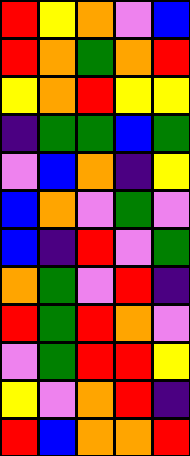[["red", "yellow", "orange", "violet", "blue"], ["red", "orange", "green", "orange", "red"], ["yellow", "orange", "red", "yellow", "yellow"], ["indigo", "green", "green", "blue", "green"], ["violet", "blue", "orange", "indigo", "yellow"], ["blue", "orange", "violet", "green", "violet"], ["blue", "indigo", "red", "violet", "green"], ["orange", "green", "violet", "red", "indigo"], ["red", "green", "red", "orange", "violet"], ["violet", "green", "red", "red", "yellow"], ["yellow", "violet", "orange", "red", "indigo"], ["red", "blue", "orange", "orange", "red"]]